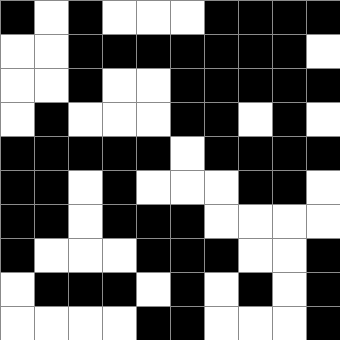[["black", "white", "black", "white", "white", "white", "black", "black", "black", "black"], ["white", "white", "black", "black", "black", "black", "black", "black", "black", "white"], ["white", "white", "black", "white", "white", "black", "black", "black", "black", "black"], ["white", "black", "white", "white", "white", "black", "black", "white", "black", "white"], ["black", "black", "black", "black", "black", "white", "black", "black", "black", "black"], ["black", "black", "white", "black", "white", "white", "white", "black", "black", "white"], ["black", "black", "white", "black", "black", "black", "white", "white", "white", "white"], ["black", "white", "white", "white", "black", "black", "black", "white", "white", "black"], ["white", "black", "black", "black", "white", "black", "white", "black", "white", "black"], ["white", "white", "white", "white", "black", "black", "white", "white", "white", "black"]]